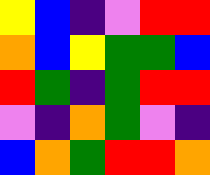[["yellow", "blue", "indigo", "violet", "red", "red"], ["orange", "blue", "yellow", "green", "green", "blue"], ["red", "green", "indigo", "green", "red", "red"], ["violet", "indigo", "orange", "green", "violet", "indigo"], ["blue", "orange", "green", "red", "red", "orange"]]